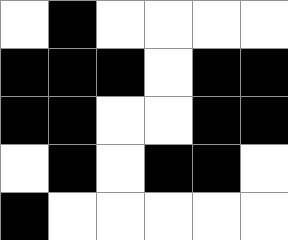[["white", "black", "white", "white", "white", "white"], ["black", "black", "black", "white", "black", "black"], ["black", "black", "white", "white", "black", "black"], ["white", "black", "white", "black", "black", "white"], ["black", "white", "white", "white", "white", "white"]]